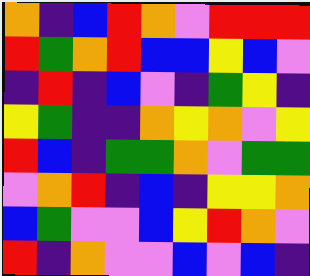[["orange", "indigo", "blue", "red", "orange", "violet", "red", "red", "red"], ["red", "green", "orange", "red", "blue", "blue", "yellow", "blue", "violet"], ["indigo", "red", "indigo", "blue", "violet", "indigo", "green", "yellow", "indigo"], ["yellow", "green", "indigo", "indigo", "orange", "yellow", "orange", "violet", "yellow"], ["red", "blue", "indigo", "green", "green", "orange", "violet", "green", "green"], ["violet", "orange", "red", "indigo", "blue", "indigo", "yellow", "yellow", "orange"], ["blue", "green", "violet", "violet", "blue", "yellow", "red", "orange", "violet"], ["red", "indigo", "orange", "violet", "violet", "blue", "violet", "blue", "indigo"]]